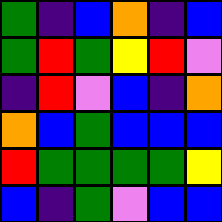[["green", "indigo", "blue", "orange", "indigo", "blue"], ["green", "red", "green", "yellow", "red", "violet"], ["indigo", "red", "violet", "blue", "indigo", "orange"], ["orange", "blue", "green", "blue", "blue", "blue"], ["red", "green", "green", "green", "green", "yellow"], ["blue", "indigo", "green", "violet", "blue", "blue"]]